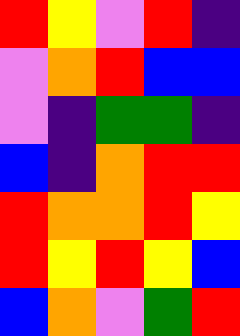[["red", "yellow", "violet", "red", "indigo"], ["violet", "orange", "red", "blue", "blue"], ["violet", "indigo", "green", "green", "indigo"], ["blue", "indigo", "orange", "red", "red"], ["red", "orange", "orange", "red", "yellow"], ["red", "yellow", "red", "yellow", "blue"], ["blue", "orange", "violet", "green", "red"]]